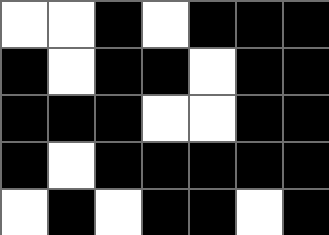[["white", "white", "black", "white", "black", "black", "black"], ["black", "white", "black", "black", "white", "black", "black"], ["black", "black", "black", "white", "white", "black", "black"], ["black", "white", "black", "black", "black", "black", "black"], ["white", "black", "white", "black", "black", "white", "black"]]